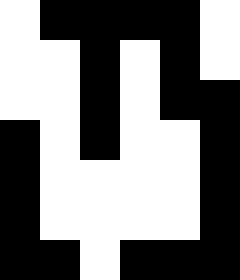[["white", "black", "black", "black", "black", "white"], ["white", "white", "black", "white", "black", "white"], ["white", "white", "black", "white", "black", "black"], ["black", "white", "black", "white", "white", "black"], ["black", "white", "white", "white", "white", "black"], ["black", "white", "white", "white", "white", "black"], ["black", "black", "white", "black", "black", "black"]]